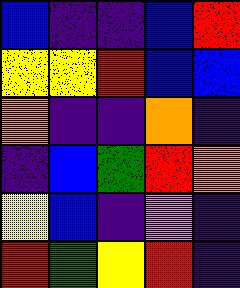[["blue", "indigo", "indigo", "blue", "red"], ["yellow", "yellow", "red", "blue", "blue"], ["orange", "indigo", "indigo", "orange", "indigo"], ["indigo", "blue", "green", "red", "orange"], ["yellow", "blue", "indigo", "violet", "indigo"], ["red", "green", "yellow", "red", "indigo"]]